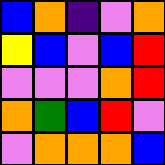[["blue", "orange", "indigo", "violet", "orange"], ["yellow", "blue", "violet", "blue", "red"], ["violet", "violet", "violet", "orange", "red"], ["orange", "green", "blue", "red", "violet"], ["violet", "orange", "orange", "orange", "blue"]]